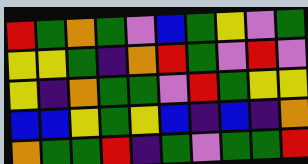[["red", "green", "orange", "green", "violet", "blue", "green", "yellow", "violet", "green"], ["yellow", "yellow", "green", "indigo", "orange", "red", "green", "violet", "red", "violet"], ["yellow", "indigo", "orange", "green", "green", "violet", "red", "green", "yellow", "yellow"], ["blue", "blue", "yellow", "green", "yellow", "blue", "indigo", "blue", "indigo", "orange"], ["orange", "green", "green", "red", "indigo", "green", "violet", "green", "green", "red"]]